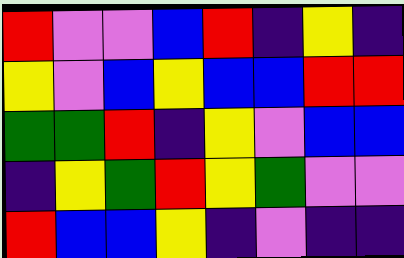[["red", "violet", "violet", "blue", "red", "indigo", "yellow", "indigo"], ["yellow", "violet", "blue", "yellow", "blue", "blue", "red", "red"], ["green", "green", "red", "indigo", "yellow", "violet", "blue", "blue"], ["indigo", "yellow", "green", "red", "yellow", "green", "violet", "violet"], ["red", "blue", "blue", "yellow", "indigo", "violet", "indigo", "indigo"]]